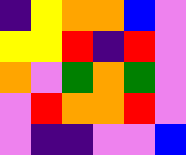[["indigo", "yellow", "orange", "orange", "blue", "violet"], ["yellow", "yellow", "red", "indigo", "red", "violet"], ["orange", "violet", "green", "orange", "green", "violet"], ["violet", "red", "orange", "orange", "red", "violet"], ["violet", "indigo", "indigo", "violet", "violet", "blue"]]